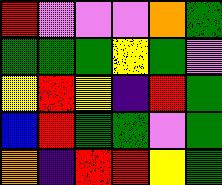[["red", "violet", "violet", "violet", "orange", "green"], ["green", "green", "green", "yellow", "green", "violet"], ["yellow", "red", "yellow", "indigo", "red", "green"], ["blue", "red", "green", "green", "violet", "green"], ["orange", "indigo", "red", "red", "yellow", "green"]]